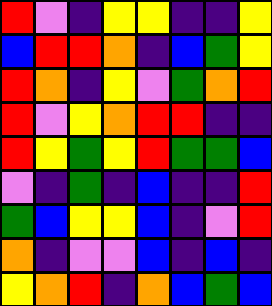[["red", "violet", "indigo", "yellow", "yellow", "indigo", "indigo", "yellow"], ["blue", "red", "red", "orange", "indigo", "blue", "green", "yellow"], ["red", "orange", "indigo", "yellow", "violet", "green", "orange", "red"], ["red", "violet", "yellow", "orange", "red", "red", "indigo", "indigo"], ["red", "yellow", "green", "yellow", "red", "green", "green", "blue"], ["violet", "indigo", "green", "indigo", "blue", "indigo", "indigo", "red"], ["green", "blue", "yellow", "yellow", "blue", "indigo", "violet", "red"], ["orange", "indigo", "violet", "violet", "blue", "indigo", "blue", "indigo"], ["yellow", "orange", "red", "indigo", "orange", "blue", "green", "blue"]]